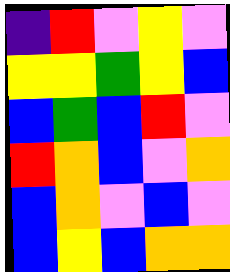[["indigo", "red", "violet", "yellow", "violet"], ["yellow", "yellow", "green", "yellow", "blue"], ["blue", "green", "blue", "red", "violet"], ["red", "orange", "blue", "violet", "orange"], ["blue", "orange", "violet", "blue", "violet"], ["blue", "yellow", "blue", "orange", "orange"]]